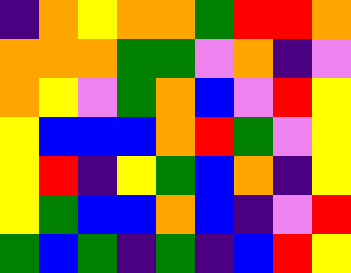[["indigo", "orange", "yellow", "orange", "orange", "green", "red", "red", "orange"], ["orange", "orange", "orange", "green", "green", "violet", "orange", "indigo", "violet"], ["orange", "yellow", "violet", "green", "orange", "blue", "violet", "red", "yellow"], ["yellow", "blue", "blue", "blue", "orange", "red", "green", "violet", "yellow"], ["yellow", "red", "indigo", "yellow", "green", "blue", "orange", "indigo", "yellow"], ["yellow", "green", "blue", "blue", "orange", "blue", "indigo", "violet", "red"], ["green", "blue", "green", "indigo", "green", "indigo", "blue", "red", "yellow"]]